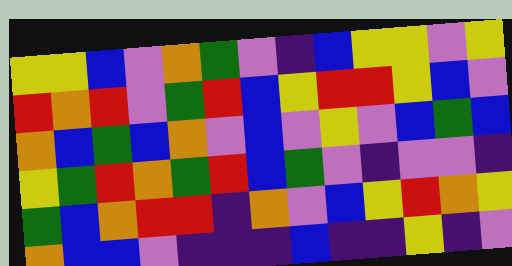[["yellow", "yellow", "blue", "violet", "orange", "green", "violet", "indigo", "blue", "yellow", "yellow", "violet", "yellow"], ["red", "orange", "red", "violet", "green", "red", "blue", "yellow", "red", "red", "yellow", "blue", "violet"], ["orange", "blue", "green", "blue", "orange", "violet", "blue", "violet", "yellow", "violet", "blue", "green", "blue"], ["yellow", "green", "red", "orange", "green", "red", "blue", "green", "violet", "indigo", "violet", "violet", "indigo"], ["green", "blue", "orange", "red", "red", "indigo", "orange", "violet", "blue", "yellow", "red", "orange", "yellow"], ["orange", "blue", "blue", "violet", "indigo", "indigo", "indigo", "blue", "indigo", "indigo", "yellow", "indigo", "violet"]]